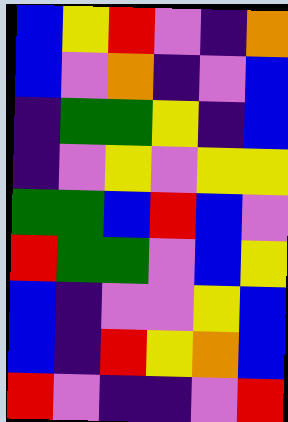[["blue", "yellow", "red", "violet", "indigo", "orange"], ["blue", "violet", "orange", "indigo", "violet", "blue"], ["indigo", "green", "green", "yellow", "indigo", "blue"], ["indigo", "violet", "yellow", "violet", "yellow", "yellow"], ["green", "green", "blue", "red", "blue", "violet"], ["red", "green", "green", "violet", "blue", "yellow"], ["blue", "indigo", "violet", "violet", "yellow", "blue"], ["blue", "indigo", "red", "yellow", "orange", "blue"], ["red", "violet", "indigo", "indigo", "violet", "red"]]